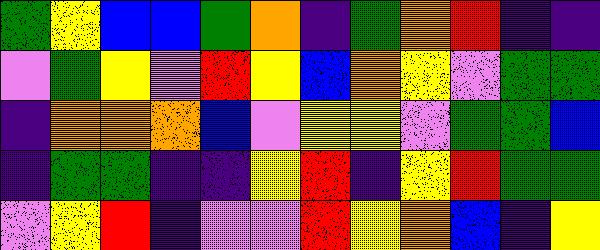[["green", "yellow", "blue", "blue", "green", "orange", "indigo", "green", "orange", "red", "indigo", "indigo"], ["violet", "green", "yellow", "violet", "red", "yellow", "blue", "orange", "yellow", "violet", "green", "green"], ["indigo", "orange", "orange", "orange", "blue", "violet", "yellow", "yellow", "violet", "green", "green", "blue"], ["indigo", "green", "green", "indigo", "indigo", "yellow", "red", "indigo", "yellow", "red", "green", "green"], ["violet", "yellow", "red", "indigo", "violet", "violet", "red", "yellow", "orange", "blue", "indigo", "yellow"]]